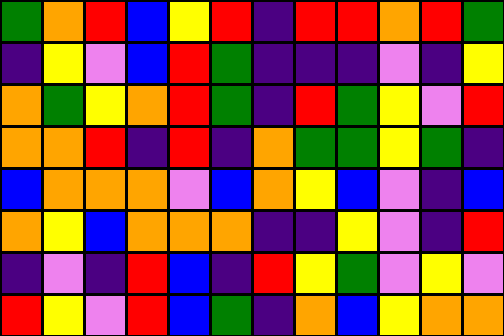[["green", "orange", "red", "blue", "yellow", "red", "indigo", "red", "red", "orange", "red", "green"], ["indigo", "yellow", "violet", "blue", "red", "green", "indigo", "indigo", "indigo", "violet", "indigo", "yellow"], ["orange", "green", "yellow", "orange", "red", "green", "indigo", "red", "green", "yellow", "violet", "red"], ["orange", "orange", "red", "indigo", "red", "indigo", "orange", "green", "green", "yellow", "green", "indigo"], ["blue", "orange", "orange", "orange", "violet", "blue", "orange", "yellow", "blue", "violet", "indigo", "blue"], ["orange", "yellow", "blue", "orange", "orange", "orange", "indigo", "indigo", "yellow", "violet", "indigo", "red"], ["indigo", "violet", "indigo", "red", "blue", "indigo", "red", "yellow", "green", "violet", "yellow", "violet"], ["red", "yellow", "violet", "red", "blue", "green", "indigo", "orange", "blue", "yellow", "orange", "orange"]]